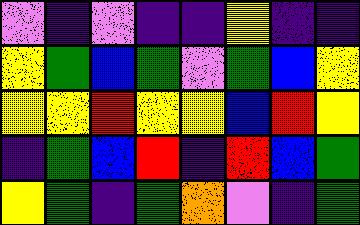[["violet", "indigo", "violet", "indigo", "indigo", "yellow", "indigo", "indigo"], ["yellow", "green", "blue", "green", "violet", "green", "blue", "yellow"], ["yellow", "yellow", "red", "yellow", "yellow", "blue", "red", "yellow"], ["indigo", "green", "blue", "red", "indigo", "red", "blue", "green"], ["yellow", "green", "indigo", "green", "orange", "violet", "indigo", "green"]]